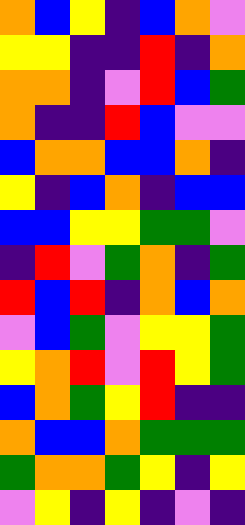[["orange", "blue", "yellow", "indigo", "blue", "orange", "violet"], ["yellow", "yellow", "indigo", "indigo", "red", "indigo", "orange"], ["orange", "orange", "indigo", "violet", "red", "blue", "green"], ["orange", "indigo", "indigo", "red", "blue", "violet", "violet"], ["blue", "orange", "orange", "blue", "blue", "orange", "indigo"], ["yellow", "indigo", "blue", "orange", "indigo", "blue", "blue"], ["blue", "blue", "yellow", "yellow", "green", "green", "violet"], ["indigo", "red", "violet", "green", "orange", "indigo", "green"], ["red", "blue", "red", "indigo", "orange", "blue", "orange"], ["violet", "blue", "green", "violet", "yellow", "yellow", "green"], ["yellow", "orange", "red", "violet", "red", "yellow", "green"], ["blue", "orange", "green", "yellow", "red", "indigo", "indigo"], ["orange", "blue", "blue", "orange", "green", "green", "green"], ["green", "orange", "orange", "green", "yellow", "indigo", "yellow"], ["violet", "yellow", "indigo", "yellow", "indigo", "violet", "indigo"]]